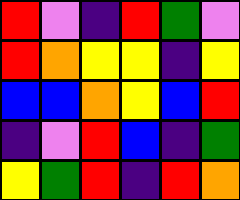[["red", "violet", "indigo", "red", "green", "violet"], ["red", "orange", "yellow", "yellow", "indigo", "yellow"], ["blue", "blue", "orange", "yellow", "blue", "red"], ["indigo", "violet", "red", "blue", "indigo", "green"], ["yellow", "green", "red", "indigo", "red", "orange"]]